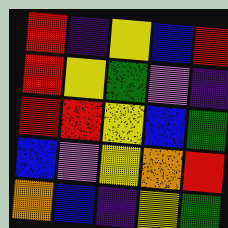[["red", "indigo", "yellow", "blue", "red"], ["red", "yellow", "green", "violet", "indigo"], ["red", "red", "yellow", "blue", "green"], ["blue", "violet", "yellow", "orange", "red"], ["orange", "blue", "indigo", "yellow", "green"]]